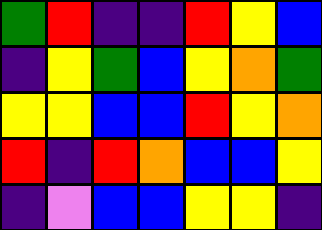[["green", "red", "indigo", "indigo", "red", "yellow", "blue"], ["indigo", "yellow", "green", "blue", "yellow", "orange", "green"], ["yellow", "yellow", "blue", "blue", "red", "yellow", "orange"], ["red", "indigo", "red", "orange", "blue", "blue", "yellow"], ["indigo", "violet", "blue", "blue", "yellow", "yellow", "indigo"]]